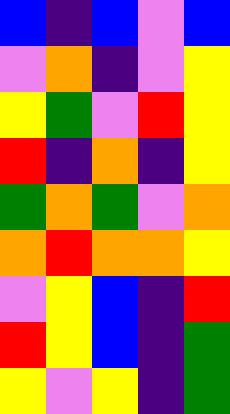[["blue", "indigo", "blue", "violet", "blue"], ["violet", "orange", "indigo", "violet", "yellow"], ["yellow", "green", "violet", "red", "yellow"], ["red", "indigo", "orange", "indigo", "yellow"], ["green", "orange", "green", "violet", "orange"], ["orange", "red", "orange", "orange", "yellow"], ["violet", "yellow", "blue", "indigo", "red"], ["red", "yellow", "blue", "indigo", "green"], ["yellow", "violet", "yellow", "indigo", "green"]]